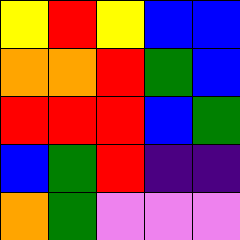[["yellow", "red", "yellow", "blue", "blue"], ["orange", "orange", "red", "green", "blue"], ["red", "red", "red", "blue", "green"], ["blue", "green", "red", "indigo", "indigo"], ["orange", "green", "violet", "violet", "violet"]]